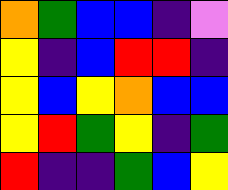[["orange", "green", "blue", "blue", "indigo", "violet"], ["yellow", "indigo", "blue", "red", "red", "indigo"], ["yellow", "blue", "yellow", "orange", "blue", "blue"], ["yellow", "red", "green", "yellow", "indigo", "green"], ["red", "indigo", "indigo", "green", "blue", "yellow"]]